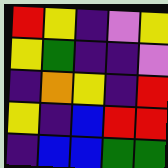[["red", "yellow", "indigo", "violet", "yellow"], ["yellow", "green", "indigo", "indigo", "violet"], ["indigo", "orange", "yellow", "indigo", "red"], ["yellow", "indigo", "blue", "red", "red"], ["indigo", "blue", "blue", "green", "green"]]